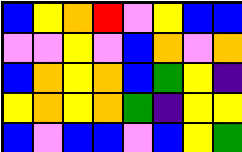[["blue", "yellow", "orange", "red", "violet", "yellow", "blue", "blue"], ["violet", "violet", "yellow", "violet", "blue", "orange", "violet", "orange"], ["blue", "orange", "yellow", "orange", "blue", "green", "yellow", "indigo"], ["yellow", "orange", "yellow", "orange", "green", "indigo", "yellow", "yellow"], ["blue", "violet", "blue", "blue", "violet", "blue", "yellow", "green"]]